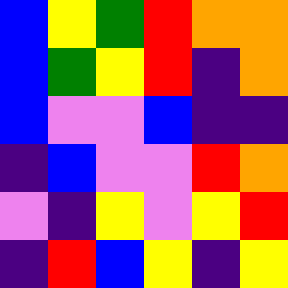[["blue", "yellow", "green", "red", "orange", "orange"], ["blue", "green", "yellow", "red", "indigo", "orange"], ["blue", "violet", "violet", "blue", "indigo", "indigo"], ["indigo", "blue", "violet", "violet", "red", "orange"], ["violet", "indigo", "yellow", "violet", "yellow", "red"], ["indigo", "red", "blue", "yellow", "indigo", "yellow"]]